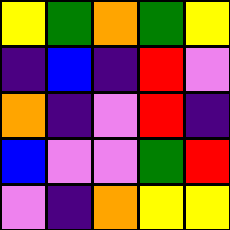[["yellow", "green", "orange", "green", "yellow"], ["indigo", "blue", "indigo", "red", "violet"], ["orange", "indigo", "violet", "red", "indigo"], ["blue", "violet", "violet", "green", "red"], ["violet", "indigo", "orange", "yellow", "yellow"]]